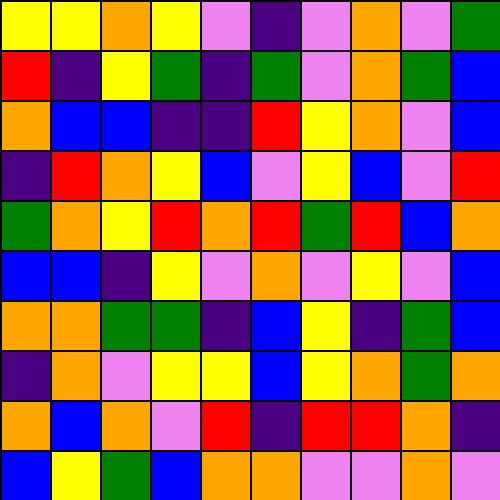[["yellow", "yellow", "orange", "yellow", "violet", "indigo", "violet", "orange", "violet", "green"], ["red", "indigo", "yellow", "green", "indigo", "green", "violet", "orange", "green", "blue"], ["orange", "blue", "blue", "indigo", "indigo", "red", "yellow", "orange", "violet", "blue"], ["indigo", "red", "orange", "yellow", "blue", "violet", "yellow", "blue", "violet", "red"], ["green", "orange", "yellow", "red", "orange", "red", "green", "red", "blue", "orange"], ["blue", "blue", "indigo", "yellow", "violet", "orange", "violet", "yellow", "violet", "blue"], ["orange", "orange", "green", "green", "indigo", "blue", "yellow", "indigo", "green", "blue"], ["indigo", "orange", "violet", "yellow", "yellow", "blue", "yellow", "orange", "green", "orange"], ["orange", "blue", "orange", "violet", "red", "indigo", "red", "red", "orange", "indigo"], ["blue", "yellow", "green", "blue", "orange", "orange", "violet", "violet", "orange", "violet"]]